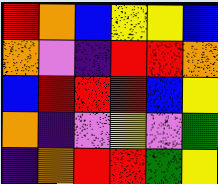[["red", "orange", "blue", "yellow", "yellow", "blue"], ["orange", "violet", "indigo", "red", "red", "orange"], ["blue", "red", "red", "red", "blue", "yellow"], ["orange", "indigo", "violet", "yellow", "violet", "green"], ["indigo", "orange", "red", "red", "green", "yellow"]]